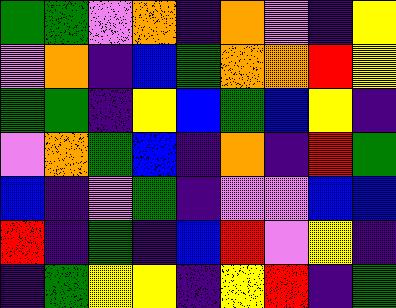[["green", "green", "violet", "orange", "indigo", "orange", "violet", "indigo", "yellow"], ["violet", "orange", "indigo", "blue", "green", "orange", "orange", "red", "yellow"], ["green", "green", "indigo", "yellow", "blue", "green", "blue", "yellow", "indigo"], ["violet", "orange", "green", "blue", "indigo", "orange", "indigo", "red", "green"], ["blue", "indigo", "violet", "green", "indigo", "violet", "violet", "blue", "blue"], ["red", "indigo", "green", "indigo", "blue", "red", "violet", "yellow", "indigo"], ["indigo", "green", "yellow", "yellow", "indigo", "yellow", "red", "indigo", "green"]]